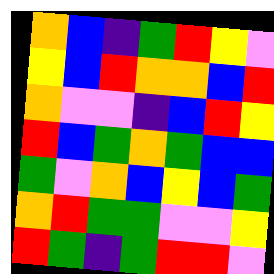[["orange", "blue", "indigo", "green", "red", "yellow", "violet"], ["yellow", "blue", "red", "orange", "orange", "blue", "red"], ["orange", "violet", "violet", "indigo", "blue", "red", "yellow"], ["red", "blue", "green", "orange", "green", "blue", "blue"], ["green", "violet", "orange", "blue", "yellow", "blue", "green"], ["orange", "red", "green", "green", "violet", "violet", "yellow"], ["red", "green", "indigo", "green", "red", "red", "violet"]]